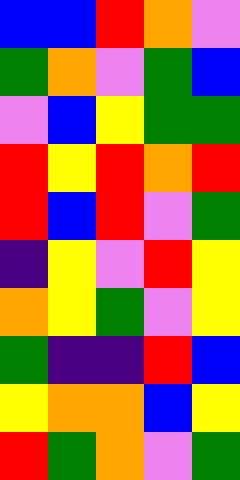[["blue", "blue", "red", "orange", "violet"], ["green", "orange", "violet", "green", "blue"], ["violet", "blue", "yellow", "green", "green"], ["red", "yellow", "red", "orange", "red"], ["red", "blue", "red", "violet", "green"], ["indigo", "yellow", "violet", "red", "yellow"], ["orange", "yellow", "green", "violet", "yellow"], ["green", "indigo", "indigo", "red", "blue"], ["yellow", "orange", "orange", "blue", "yellow"], ["red", "green", "orange", "violet", "green"]]